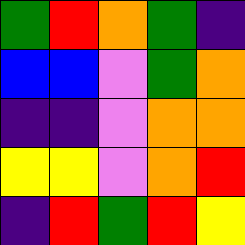[["green", "red", "orange", "green", "indigo"], ["blue", "blue", "violet", "green", "orange"], ["indigo", "indigo", "violet", "orange", "orange"], ["yellow", "yellow", "violet", "orange", "red"], ["indigo", "red", "green", "red", "yellow"]]